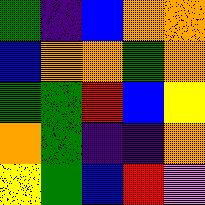[["green", "indigo", "blue", "orange", "orange"], ["blue", "orange", "orange", "green", "orange"], ["green", "green", "red", "blue", "yellow"], ["orange", "green", "indigo", "indigo", "orange"], ["yellow", "green", "blue", "red", "violet"]]